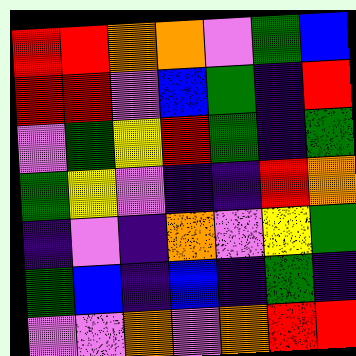[["red", "red", "orange", "orange", "violet", "green", "blue"], ["red", "red", "violet", "blue", "green", "indigo", "red"], ["violet", "green", "yellow", "red", "green", "indigo", "green"], ["green", "yellow", "violet", "indigo", "indigo", "red", "orange"], ["indigo", "violet", "indigo", "orange", "violet", "yellow", "green"], ["green", "blue", "indigo", "blue", "indigo", "green", "indigo"], ["violet", "violet", "orange", "violet", "orange", "red", "red"]]